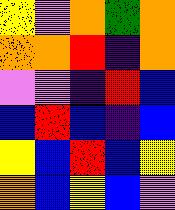[["yellow", "violet", "orange", "green", "orange"], ["orange", "orange", "red", "indigo", "orange"], ["violet", "violet", "indigo", "red", "blue"], ["blue", "red", "blue", "indigo", "blue"], ["yellow", "blue", "red", "blue", "yellow"], ["orange", "blue", "yellow", "blue", "violet"]]